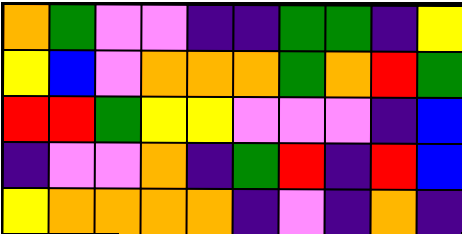[["orange", "green", "violet", "violet", "indigo", "indigo", "green", "green", "indigo", "yellow"], ["yellow", "blue", "violet", "orange", "orange", "orange", "green", "orange", "red", "green"], ["red", "red", "green", "yellow", "yellow", "violet", "violet", "violet", "indigo", "blue"], ["indigo", "violet", "violet", "orange", "indigo", "green", "red", "indigo", "red", "blue"], ["yellow", "orange", "orange", "orange", "orange", "indigo", "violet", "indigo", "orange", "indigo"]]